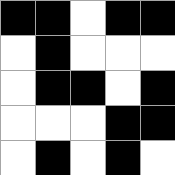[["black", "black", "white", "black", "black"], ["white", "black", "white", "white", "white"], ["white", "black", "black", "white", "black"], ["white", "white", "white", "black", "black"], ["white", "black", "white", "black", "white"]]